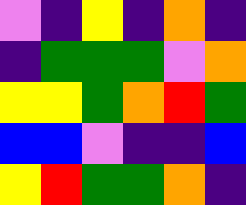[["violet", "indigo", "yellow", "indigo", "orange", "indigo"], ["indigo", "green", "green", "green", "violet", "orange"], ["yellow", "yellow", "green", "orange", "red", "green"], ["blue", "blue", "violet", "indigo", "indigo", "blue"], ["yellow", "red", "green", "green", "orange", "indigo"]]